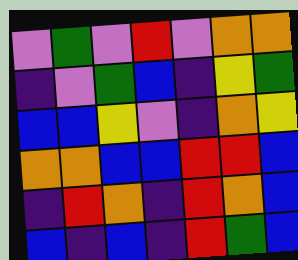[["violet", "green", "violet", "red", "violet", "orange", "orange"], ["indigo", "violet", "green", "blue", "indigo", "yellow", "green"], ["blue", "blue", "yellow", "violet", "indigo", "orange", "yellow"], ["orange", "orange", "blue", "blue", "red", "red", "blue"], ["indigo", "red", "orange", "indigo", "red", "orange", "blue"], ["blue", "indigo", "blue", "indigo", "red", "green", "blue"]]